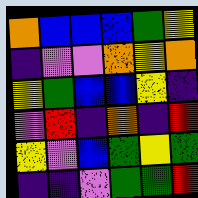[["orange", "blue", "blue", "blue", "green", "yellow"], ["indigo", "violet", "violet", "orange", "yellow", "orange"], ["yellow", "green", "blue", "blue", "yellow", "indigo"], ["violet", "red", "indigo", "orange", "indigo", "red"], ["yellow", "violet", "blue", "green", "yellow", "green"], ["indigo", "indigo", "violet", "green", "green", "red"]]